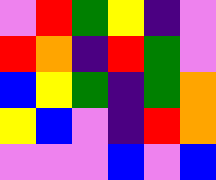[["violet", "red", "green", "yellow", "indigo", "violet"], ["red", "orange", "indigo", "red", "green", "violet"], ["blue", "yellow", "green", "indigo", "green", "orange"], ["yellow", "blue", "violet", "indigo", "red", "orange"], ["violet", "violet", "violet", "blue", "violet", "blue"]]